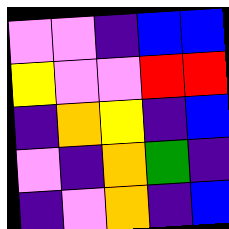[["violet", "violet", "indigo", "blue", "blue"], ["yellow", "violet", "violet", "red", "red"], ["indigo", "orange", "yellow", "indigo", "blue"], ["violet", "indigo", "orange", "green", "indigo"], ["indigo", "violet", "orange", "indigo", "blue"]]